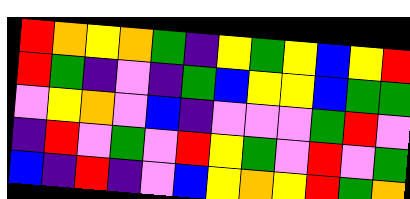[["red", "orange", "yellow", "orange", "green", "indigo", "yellow", "green", "yellow", "blue", "yellow", "red"], ["red", "green", "indigo", "violet", "indigo", "green", "blue", "yellow", "yellow", "blue", "green", "green"], ["violet", "yellow", "orange", "violet", "blue", "indigo", "violet", "violet", "violet", "green", "red", "violet"], ["indigo", "red", "violet", "green", "violet", "red", "yellow", "green", "violet", "red", "violet", "green"], ["blue", "indigo", "red", "indigo", "violet", "blue", "yellow", "orange", "yellow", "red", "green", "orange"]]